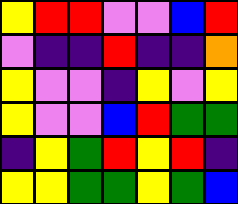[["yellow", "red", "red", "violet", "violet", "blue", "red"], ["violet", "indigo", "indigo", "red", "indigo", "indigo", "orange"], ["yellow", "violet", "violet", "indigo", "yellow", "violet", "yellow"], ["yellow", "violet", "violet", "blue", "red", "green", "green"], ["indigo", "yellow", "green", "red", "yellow", "red", "indigo"], ["yellow", "yellow", "green", "green", "yellow", "green", "blue"]]